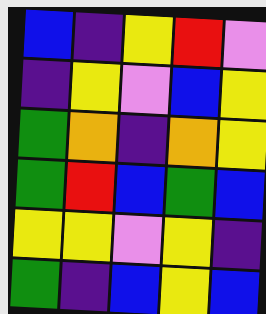[["blue", "indigo", "yellow", "red", "violet"], ["indigo", "yellow", "violet", "blue", "yellow"], ["green", "orange", "indigo", "orange", "yellow"], ["green", "red", "blue", "green", "blue"], ["yellow", "yellow", "violet", "yellow", "indigo"], ["green", "indigo", "blue", "yellow", "blue"]]